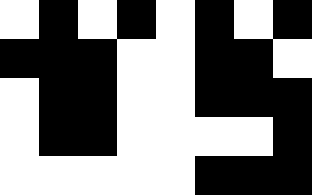[["white", "black", "white", "black", "white", "black", "white", "black"], ["black", "black", "black", "white", "white", "black", "black", "white"], ["white", "black", "black", "white", "white", "black", "black", "black"], ["white", "black", "black", "white", "white", "white", "white", "black"], ["white", "white", "white", "white", "white", "black", "black", "black"]]